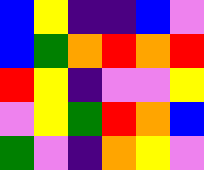[["blue", "yellow", "indigo", "indigo", "blue", "violet"], ["blue", "green", "orange", "red", "orange", "red"], ["red", "yellow", "indigo", "violet", "violet", "yellow"], ["violet", "yellow", "green", "red", "orange", "blue"], ["green", "violet", "indigo", "orange", "yellow", "violet"]]